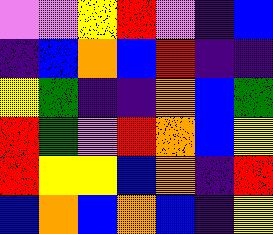[["violet", "violet", "yellow", "red", "violet", "indigo", "blue"], ["indigo", "blue", "orange", "blue", "red", "indigo", "indigo"], ["yellow", "green", "indigo", "indigo", "orange", "blue", "green"], ["red", "green", "violet", "red", "orange", "blue", "yellow"], ["red", "yellow", "yellow", "blue", "orange", "indigo", "red"], ["blue", "orange", "blue", "orange", "blue", "indigo", "yellow"]]